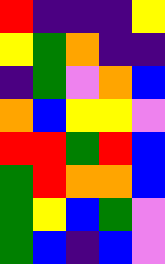[["red", "indigo", "indigo", "indigo", "yellow"], ["yellow", "green", "orange", "indigo", "indigo"], ["indigo", "green", "violet", "orange", "blue"], ["orange", "blue", "yellow", "yellow", "violet"], ["red", "red", "green", "red", "blue"], ["green", "red", "orange", "orange", "blue"], ["green", "yellow", "blue", "green", "violet"], ["green", "blue", "indigo", "blue", "violet"]]